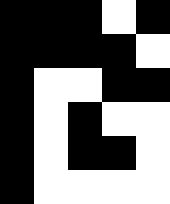[["black", "black", "black", "white", "black"], ["black", "black", "black", "black", "white"], ["black", "white", "white", "black", "black"], ["black", "white", "black", "white", "white"], ["black", "white", "black", "black", "white"], ["black", "white", "white", "white", "white"]]